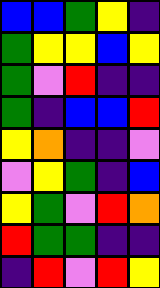[["blue", "blue", "green", "yellow", "indigo"], ["green", "yellow", "yellow", "blue", "yellow"], ["green", "violet", "red", "indigo", "indigo"], ["green", "indigo", "blue", "blue", "red"], ["yellow", "orange", "indigo", "indigo", "violet"], ["violet", "yellow", "green", "indigo", "blue"], ["yellow", "green", "violet", "red", "orange"], ["red", "green", "green", "indigo", "indigo"], ["indigo", "red", "violet", "red", "yellow"]]